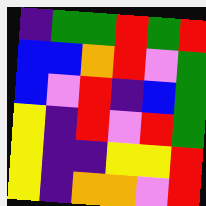[["indigo", "green", "green", "red", "green", "red"], ["blue", "blue", "orange", "red", "violet", "green"], ["blue", "violet", "red", "indigo", "blue", "green"], ["yellow", "indigo", "red", "violet", "red", "green"], ["yellow", "indigo", "indigo", "yellow", "yellow", "red"], ["yellow", "indigo", "orange", "orange", "violet", "red"]]